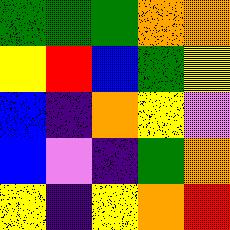[["green", "green", "green", "orange", "orange"], ["yellow", "red", "blue", "green", "yellow"], ["blue", "indigo", "orange", "yellow", "violet"], ["blue", "violet", "indigo", "green", "orange"], ["yellow", "indigo", "yellow", "orange", "red"]]